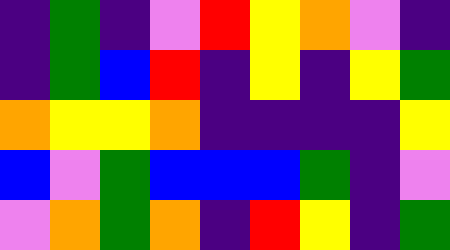[["indigo", "green", "indigo", "violet", "red", "yellow", "orange", "violet", "indigo"], ["indigo", "green", "blue", "red", "indigo", "yellow", "indigo", "yellow", "green"], ["orange", "yellow", "yellow", "orange", "indigo", "indigo", "indigo", "indigo", "yellow"], ["blue", "violet", "green", "blue", "blue", "blue", "green", "indigo", "violet"], ["violet", "orange", "green", "orange", "indigo", "red", "yellow", "indigo", "green"]]